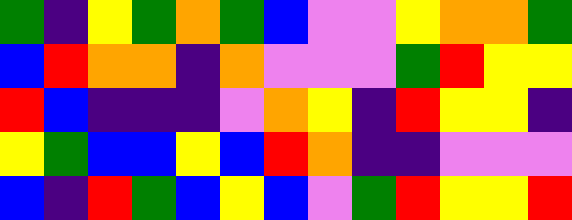[["green", "indigo", "yellow", "green", "orange", "green", "blue", "violet", "violet", "yellow", "orange", "orange", "green"], ["blue", "red", "orange", "orange", "indigo", "orange", "violet", "violet", "violet", "green", "red", "yellow", "yellow"], ["red", "blue", "indigo", "indigo", "indigo", "violet", "orange", "yellow", "indigo", "red", "yellow", "yellow", "indigo"], ["yellow", "green", "blue", "blue", "yellow", "blue", "red", "orange", "indigo", "indigo", "violet", "violet", "violet"], ["blue", "indigo", "red", "green", "blue", "yellow", "blue", "violet", "green", "red", "yellow", "yellow", "red"]]